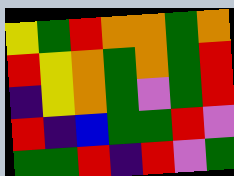[["yellow", "green", "red", "orange", "orange", "green", "orange"], ["red", "yellow", "orange", "green", "orange", "green", "red"], ["indigo", "yellow", "orange", "green", "violet", "green", "red"], ["red", "indigo", "blue", "green", "green", "red", "violet"], ["green", "green", "red", "indigo", "red", "violet", "green"]]